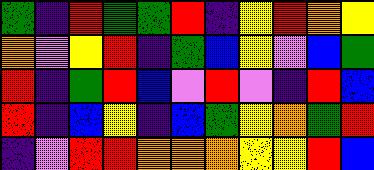[["green", "indigo", "red", "green", "green", "red", "indigo", "yellow", "red", "orange", "yellow"], ["orange", "violet", "yellow", "red", "indigo", "green", "blue", "yellow", "violet", "blue", "green"], ["red", "indigo", "green", "red", "blue", "violet", "red", "violet", "indigo", "red", "blue"], ["red", "indigo", "blue", "yellow", "indigo", "blue", "green", "yellow", "orange", "green", "red"], ["indigo", "violet", "red", "red", "orange", "orange", "orange", "yellow", "yellow", "red", "blue"]]